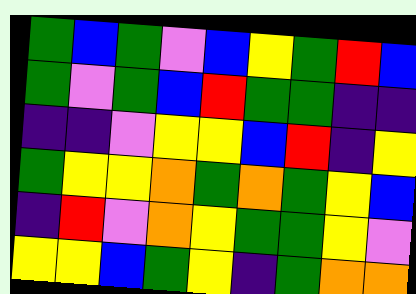[["green", "blue", "green", "violet", "blue", "yellow", "green", "red", "blue"], ["green", "violet", "green", "blue", "red", "green", "green", "indigo", "indigo"], ["indigo", "indigo", "violet", "yellow", "yellow", "blue", "red", "indigo", "yellow"], ["green", "yellow", "yellow", "orange", "green", "orange", "green", "yellow", "blue"], ["indigo", "red", "violet", "orange", "yellow", "green", "green", "yellow", "violet"], ["yellow", "yellow", "blue", "green", "yellow", "indigo", "green", "orange", "orange"]]